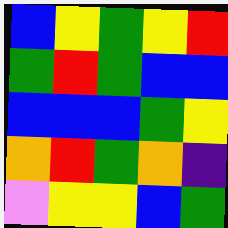[["blue", "yellow", "green", "yellow", "red"], ["green", "red", "green", "blue", "blue"], ["blue", "blue", "blue", "green", "yellow"], ["orange", "red", "green", "orange", "indigo"], ["violet", "yellow", "yellow", "blue", "green"]]